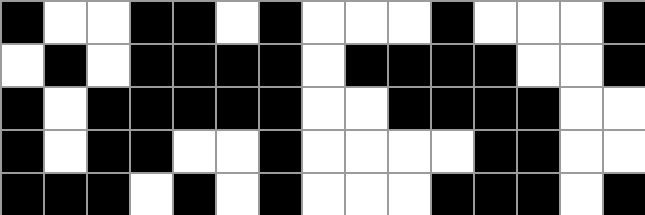[["black", "white", "white", "black", "black", "white", "black", "white", "white", "white", "black", "white", "white", "white", "black"], ["white", "black", "white", "black", "black", "black", "black", "white", "black", "black", "black", "black", "white", "white", "black"], ["black", "white", "black", "black", "black", "black", "black", "white", "white", "black", "black", "black", "black", "white", "white"], ["black", "white", "black", "black", "white", "white", "black", "white", "white", "white", "white", "black", "black", "white", "white"], ["black", "black", "black", "white", "black", "white", "black", "white", "white", "white", "black", "black", "black", "white", "black"]]